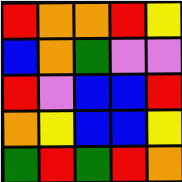[["red", "orange", "orange", "red", "yellow"], ["blue", "orange", "green", "violet", "violet"], ["red", "violet", "blue", "blue", "red"], ["orange", "yellow", "blue", "blue", "yellow"], ["green", "red", "green", "red", "orange"]]